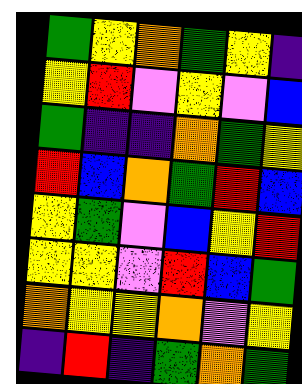[["green", "yellow", "orange", "green", "yellow", "indigo"], ["yellow", "red", "violet", "yellow", "violet", "blue"], ["green", "indigo", "indigo", "orange", "green", "yellow"], ["red", "blue", "orange", "green", "red", "blue"], ["yellow", "green", "violet", "blue", "yellow", "red"], ["yellow", "yellow", "violet", "red", "blue", "green"], ["orange", "yellow", "yellow", "orange", "violet", "yellow"], ["indigo", "red", "indigo", "green", "orange", "green"]]